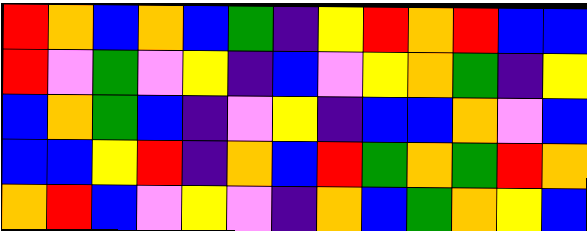[["red", "orange", "blue", "orange", "blue", "green", "indigo", "yellow", "red", "orange", "red", "blue", "blue"], ["red", "violet", "green", "violet", "yellow", "indigo", "blue", "violet", "yellow", "orange", "green", "indigo", "yellow"], ["blue", "orange", "green", "blue", "indigo", "violet", "yellow", "indigo", "blue", "blue", "orange", "violet", "blue"], ["blue", "blue", "yellow", "red", "indigo", "orange", "blue", "red", "green", "orange", "green", "red", "orange"], ["orange", "red", "blue", "violet", "yellow", "violet", "indigo", "orange", "blue", "green", "orange", "yellow", "blue"]]